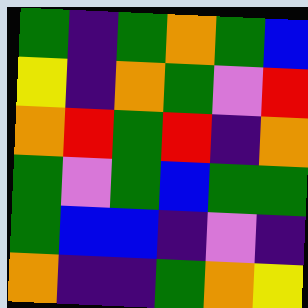[["green", "indigo", "green", "orange", "green", "blue"], ["yellow", "indigo", "orange", "green", "violet", "red"], ["orange", "red", "green", "red", "indigo", "orange"], ["green", "violet", "green", "blue", "green", "green"], ["green", "blue", "blue", "indigo", "violet", "indigo"], ["orange", "indigo", "indigo", "green", "orange", "yellow"]]